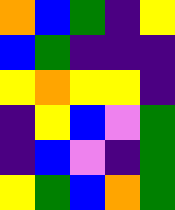[["orange", "blue", "green", "indigo", "yellow"], ["blue", "green", "indigo", "indigo", "indigo"], ["yellow", "orange", "yellow", "yellow", "indigo"], ["indigo", "yellow", "blue", "violet", "green"], ["indigo", "blue", "violet", "indigo", "green"], ["yellow", "green", "blue", "orange", "green"]]